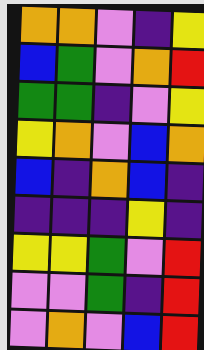[["orange", "orange", "violet", "indigo", "yellow"], ["blue", "green", "violet", "orange", "red"], ["green", "green", "indigo", "violet", "yellow"], ["yellow", "orange", "violet", "blue", "orange"], ["blue", "indigo", "orange", "blue", "indigo"], ["indigo", "indigo", "indigo", "yellow", "indigo"], ["yellow", "yellow", "green", "violet", "red"], ["violet", "violet", "green", "indigo", "red"], ["violet", "orange", "violet", "blue", "red"]]